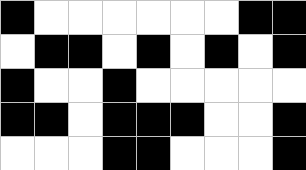[["black", "white", "white", "white", "white", "white", "white", "black", "black"], ["white", "black", "black", "white", "black", "white", "black", "white", "black"], ["black", "white", "white", "black", "white", "white", "white", "white", "white"], ["black", "black", "white", "black", "black", "black", "white", "white", "black"], ["white", "white", "white", "black", "black", "white", "white", "white", "black"]]